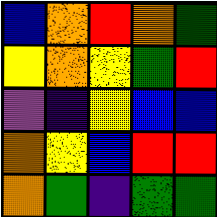[["blue", "orange", "red", "orange", "green"], ["yellow", "orange", "yellow", "green", "red"], ["violet", "indigo", "yellow", "blue", "blue"], ["orange", "yellow", "blue", "red", "red"], ["orange", "green", "indigo", "green", "green"]]